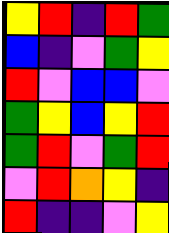[["yellow", "red", "indigo", "red", "green"], ["blue", "indigo", "violet", "green", "yellow"], ["red", "violet", "blue", "blue", "violet"], ["green", "yellow", "blue", "yellow", "red"], ["green", "red", "violet", "green", "red"], ["violet", "red", "orange", "yellow", "indigo"], ["red", "indigo", "indigo", "violet", "yellow"]]